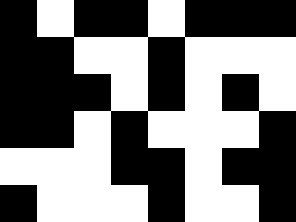[["black", "white", "black", "black", "white", "black", "black", "black"], ["black", "black", "white", "white", "black", "white", "white", "white"], ["black", "black", "black", "white", "black", "white", "black", "white"], ["black", "black", "white", "black", "white", "white", "white", "black"], ["white", "white", "white", "black", "black", "white", "black", "black"], ["black", "white", "white", "white", "black", "white", "white", "black"]]